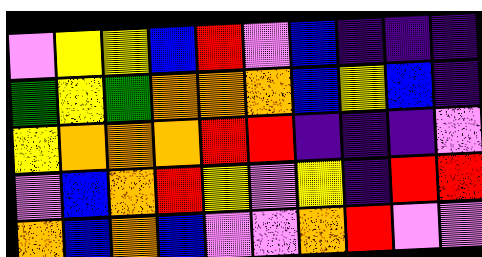[["violet", "yellow", "yellow", "blue", "red", "violet", "blue", "indigo", "indigo", "indigo"], ["green", "yellow", "green", "orange", "orange", "orange", "blue", "yellow", "blue", "indigo"], ["yellow", "orange", "orange", "orange", "red", "red", "indigo", "indigo", "indigo", "violet"], ["violet", "blue", "orange", "red", "yellow", "violet", "yellow", "indigo", "red", "red"], ["orange", "blue", "orange", "blue", "violet", "violet", "orange", "red", "violet", "violet"]]